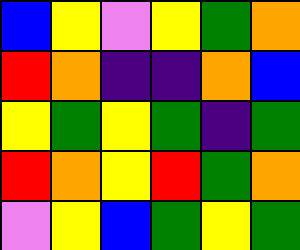[["blue", "yellow", "violet", "yellow", "green", "orange"], ["red", "orange", "indigo", "indigo", "orange", "blue"], ["yellow", "green", "yellow", "green", "indigo", "green"], ["red", "orange", "yellow", "red", "green", "orange"], ["violet", "yellow", "blue", "green", "yellow", "green"]]